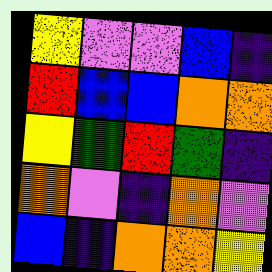[["yellow", "violet", "violet", "blue", "indigo"], ["red", "blue", "blue", "orange", "orange"], ["yellow", "green", "red", "green", "indigo"], ["orange", "violet", "indigo", "orange", "violet"], ["blue", "indigo", "orange", "orange", "yellow"]]